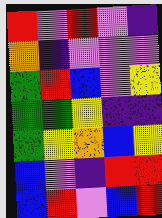[["red", "violet", "red", "violet", "indigo"], ["orange", "indigo", "violet", "violet", "violet"], ["green", "red", "blue", "violet", "yellow"], ["green", "green", "yellow", "indigo", "indigo"], ["green", "yellow", "orange", "blue", "yellow"], ["blue", "violet", "indigo", "red", "red"], ["blue", "red", "violet", "blue", "red"]]